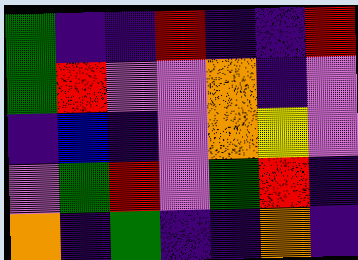[["green", "indigo", "indigo", "red", "indigo", "indigo", "red"], ["green", "red", "violet", "violet", "orange", "indigo", "violet"], ["indigo", "blue", "indigo", "violet", "orange", "yellow", "violet"], ["violet", "green", "red", "violet", "green", "red", "indigo"], ["orange", "indigo", "green", "indigo", "indigo", "orange", "indigo"]]